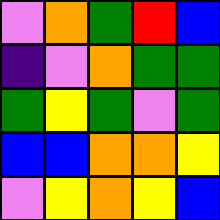[["violet", "orange", "green", "red", "blue"], ["indigo", "violet", "orange", "green", "green"], ["green", "yellow", "green", "violet", "green"], ["blue", "blue", "orange", "orange", "yellow"], ["violet", "yellow", "orange", "yellow", "blue"]]